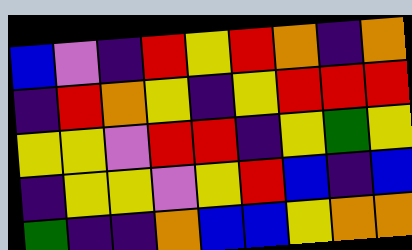[["blue", "violet", "indigo", "red", "yellow", "red", "orange", "indigo", "orange"], ["indigo", "red", "orange", "yellow", "indigo", "yellow", "red", "red", "red"], ["yellow", "yellow", "violet", "red", "red", "indigo", "yellow", "green", "yellow"], ["indigo", "yellow", "yellow", "violet", "yellow", "red", "blue", "indigo", "blue"], ["green", "indigo", "indigo", "orange", "blue", "blue", "yellow", "orange", "orange"]]